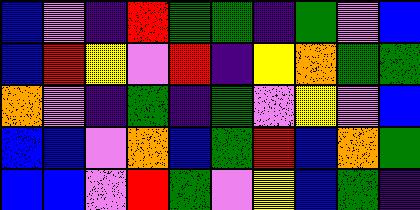[["blue", "violet", "indigo", "red", "green", "green", "indigo", "green", "violet", "blue"], ["blue", "red", "yellow", "violet", "red", "indigo", "yellow", "orange", "green", "green"], ["orange", "violet", "indigo", "green", "indigo", "green", "violet", "yellow", "violet", "blue"], ["blue", "blue", "violet", "orange", "blue", "green", "red", "blue", "orange", "green"], ["blue", "blue", "violet", "red", "green", "violet", "yellow", "blue", "green", "indigo"]]